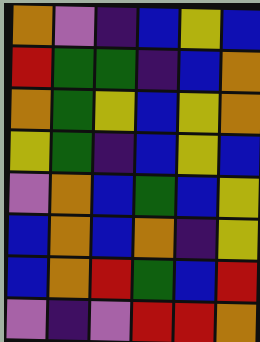[["orange", "violet", "indigo", "blue", "yellow", "blue"], ["red", "green", "green", "indigo", "blue", "orange"], ["orange", "green", "yellow", "blue", "yellow", "orange"], ["yellow", "green", "indigo", "blue", "yellow", "blue"], ["violet", "orange", "blue", "green", "blue", "yellow"], ["blue", "orange", "blue", "orange", "indigo", "yellow"], ["blue", "orange", "red", "green", "blue", "red"], ["violet", "indigo", "violet", "red", "red", "orange"]]